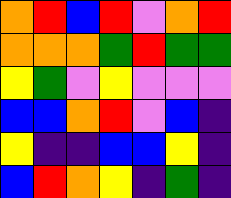[["orange", "red", "blue", "red", "violet", "orange", "red"], ["orange", "orange", "orange", "green", "red", "green", "green"], ["yellow", "green", "violet", "yellow", "violet", "violet", "violet"], ["blue", "blue", "orange", "red", "violet", "blue", "indigo"], ["yellow", "indigo", "indigo", "blue", "blue", "yellow", "indigo"], ["blue", "red", "orange", "yellow", "indigo", "green", "indigo"]]